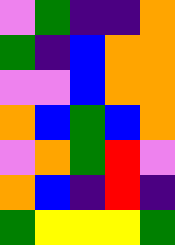[["violet", "green", "indigo", "indigo", "orange"], ["green", "indigo", "blue", "orange", "orange"], ["violet", "violet", "blue", "orange", "orange"], ["orange", "blue", "green", "blue", "orange"], ["violet", "orange", "green", "red", "violet"], ["orange", "blue", "indigo", "red", "indigo"], ["green", "yellow", "yellow", "yellow", "green"]]